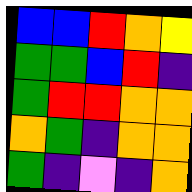[["blue", "blue", "red", "orange", "yellow"], ["green", "green", "blue", "red", "indigo"], ["green", "red", "red", "orange", "orange"], ["orange", "green", "indigo", "orange", "orange"], ["green", "indigo", "violet", "indigo", "orange"]]